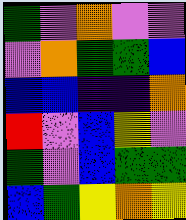[["green", "violet", "orange", "violet", "violet"], ["violet", "orange", "green", "green", "blue"], ["blue", "blue", "indigo", "indigo", "orange"], ["red", "violet", "blue", "yellow", "violet"], ["green", "violet", "blue", "green", "green"], ["blue", "green", "yellow", "orange", "yellow"]]